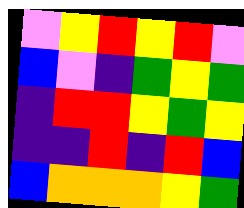[["violet", "yellow", "red", "yellow", "red", "violet"], ["blue", "violet", "indigo", "green", "yellow", "green"], ["indigo", "red", "red", "yellow", "green", "yellow"], ["indigo", "indigo", "red", "indigo", "red", "blue"], ["blue", "orange", "orange", "orange", "yellow", "green"]]